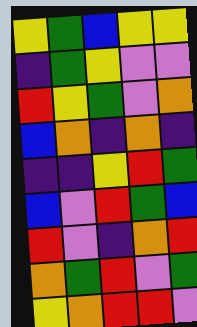[["yellow", "green", "blue", "yellow", "yellow"], ["indigo", "green", "yellow", "violet", "violet"], ["red", "yellow", "green", "violet", "orange"], ["blue", "orange", "indigo", "orange", "indigo"], ["indigo", "indigo", "yellow", "red", "green"], ["blue", "violet", "red", "green", "blue"], ["red", "violet", "indigo", "orange", "red"], ["orange", "green", "red", "violet", "green"], ["yellow", "orange", "red", "red", "violet"]]